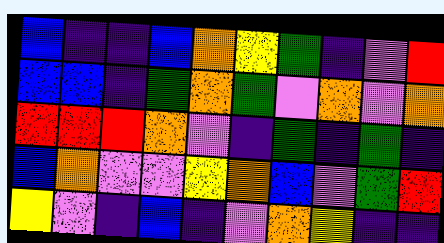[["blue", "indigo", "indigo", "blue", "orange", "yellow", "green", "indigo", "violet", "red"], ["blue", "blue", "indigo", "green", "orange", "green", "violet", "orange", "violet", "orange"], ["red", "red", "red", "orange", "violet", "indigo", "green", "indigo", "green", "indigo"], ["blue", "orange", "violet", "violet", "yellow", "orange", "blue", "violet", "green", "red"], ["yellow", "violet", "indigo", "blue", "indigo", "violet", "orange", "yellow", "indigo", "indigo"]]